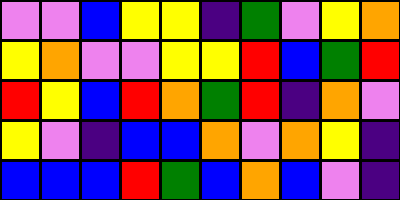[["violet", "violet", "blue", "yellow", "yellow", "indigo", "green", "violet", "yellow", "orange"], ["yellow", "orange", "violet", "violet", "yellow", "yellow", "red", "blue", "green", "red"], ["red", "yellow", "blue", "red", "orange", "green", "red", "indigo", "orange", "violet"], ["yellow", "violet", "indigo", "blue", "blue", "orange", "violet", "orange", "yellow", "indigo"], ["blue", "blue", "blue", "red", "green", "blue", "orange", "blue", "violet", "indigo"]]